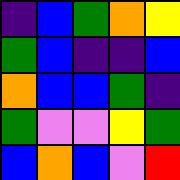[["indigo", "blue", "green", "orange", "yellow"], ["green", "blue", "indigo", "indigo", "blue"], ["orange", "blue", "blue", "green", "indigo"], ["green", "violet", "violet", "yellow", "green"], ["blue", "orange", "blue", "violet", "red"]]